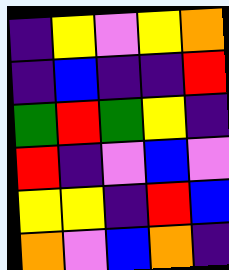[["indigo", "yellow", "violet", "yellow", "orange"], ["indigo", "blue", "indigo", "indigo", "red"], ["green", "red", "green", "yellow", "indigo"], ["red", "indigo", "violet", "blue", "violet"], ["yellow", "yellow", "indigo", "red", "blue"], ["orange", "violet", "blue", "orange", "indigo"]]